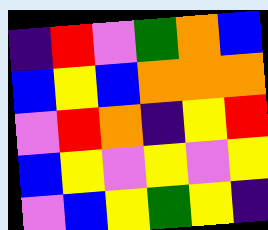[["indigo", "red", "violet", "green", "orange", "blue"], ["blue", "yellow", "blue", "orange", "orange", "orange"], ["violet", "red", "orange", "indigo", "yellow", "red"], ["blue", "yellow", "violet", "yellow", "violet", "yellow"], ["violet", "blue", "yellow", "green", "yellow", "indigo"]]